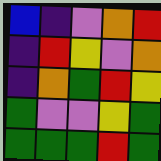[["blue", "indigo", "violet", "orange", "red"], ["indigo", "red", "yellow", "violet", "orange"], ["indigo", "orange", "green", "red", "yellow"], ["green", "violet", "violet", "yellow", "green"], ["green", "green", "green", "red", "green"]]